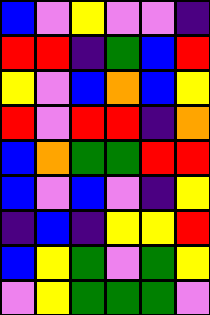[["blue", "violet", "yellow", "violet", "violet", "indigo"], ["red", "red", "indigo", "green", "blue", "red"], ["yellow", "violet", "blue", "orange", "blue", "yellow"], ["red", "violet", "red", "red", "indigo", "orange"], ["blue", "orange", "green", "green", "red", "red"], ["blue", "violet", "blue", "violet", "indigo", "yellow"], ["indigo", "blue", "indigo", "yellow", "yellow", "red"], ["blue", "yellow", "green", "violet", "green", "yellow"], ["violet", "yellow", "green", "green", "green", "violet"]]